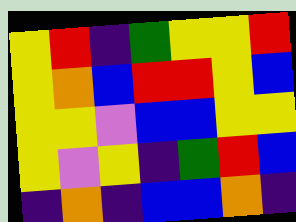[["yellow", "red", "indigo", "green", "yellow", "yellow", "red"], ["yellow", "orange", "blue", "red", "red", "yellow", "blue"], ["yellow", "yellow", "violet", "blue", "blue", "yellow", "yellow"], ["yellow", "violet", "yellow", "indigo", "green", "red", "blue"], ["indigo", "orange", "indigo", "blue", "blue", "orange", "indigo"]]